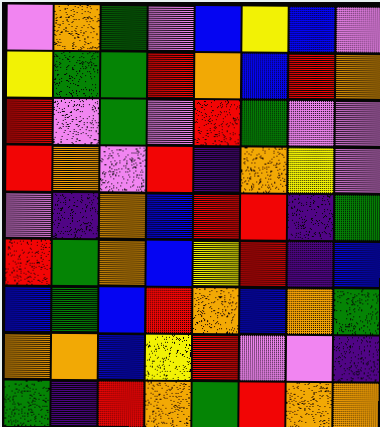[["violet", "orange", "green", "violet", "blue", "yellow", "blue", "violet"], ["yellow", "green", "green", "red", "orange", "blue", "red", "orange"], ["red", "violet", "green", "violet", "red", "green", "violet", "violet"], ["red", "orange", "violet", "red", "indigo", "orange", "yellow", "violet"], ["violet", "indigo", "orange", "blue", "red", "red", "indigo", "green"], ["red", "green", "orange", "blue", "yellow", "red", "indigo", "blue"], ["blue", "green", "blue", "red", "orange", "blue", "orange", "green"], ["orange", "orange", "blue", "yellow", "red", "violet", "violet", "indigo"], ["green", "indigo", "red", "orange", "green", "red", "orange", "orange"]]